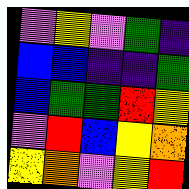[["violet", "yellow", "violet", "green", "indigo"], ["blue", "blue", "indigo", "indigo", "green"], ["blue", "green", "green", "red", "yellow"], ["violet", "red", "blue", "yellow", "orange"], ["yellow", "orange", "violet", "yellow", "red"]]